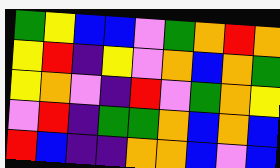[["green", "yellow", "blue", "blue", "violet", "green", "orange", "red", "orange"], ["yellow", "red", "indigo", "yellow", "violet", "orange", "blue", "orange", "green"], ["yellow", "orange", "violet", "indigo", "red", "violet", "green", "orange", "yellow"], ["violet", "red", "indigo", "green", "green", "orange", "blue", "orange", "blue"], ["red", "blue", "indigo", "indigo", "orange", "orange", "blue", "violet", "blue"]]